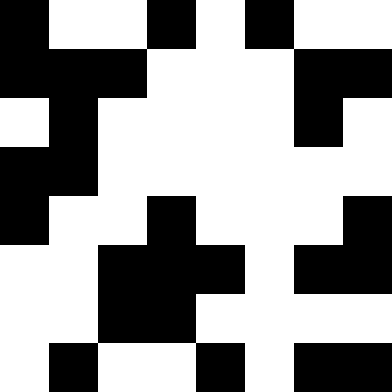[["black", "white", "white", "black", "white", "black", "white", "white"], ["black", "black", "black", "white", "white", "white", "black", "black"], ["white", "black", "white", "white", "white", "white", "black", "white"], ["black", "black", "white", "white", "white", "white", "white", "white"], ["black", "white", "white", "black", "white", "white", "white", "black"], ["white", "white", "black", "black", "black", "white", "black", "black"], ["white", "white", "black", "black", "white", "white", "white", "white"], ["white", "black", "white", "white", "black", "white", "black", "black"]]